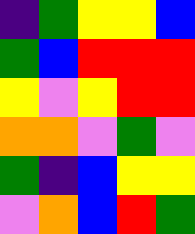[["indigo", "green", "yellow", "yellow", "blue"], ["green", "blue", "red", "red", "red"], ["yellow", "violet", "yellow", "red", "red"], ["orange", "orange", "violet", "green", "violet"], ["green", "indigo", "blue", "yellow", "yellow"], ["violet", "orange", "blue", "red", "green"]]